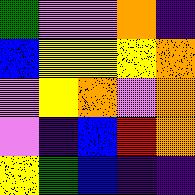[["green", "violet", "violet", "orange", "indigo"], ["blue", "yellow", "yellow", "yellow", "orange"], ["violet", "yellow", "orange", "violet", "orange"], ["violet", "indigo", "blue", "red", "orange"], ["yellow", "green", "blue", "indigo", "indigo"]]